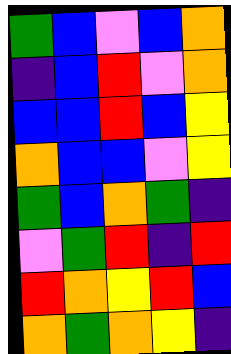[["green", "blue", "violet", "blue", "orange"], ["indigo", "blue", "red", "violet", "orange"], ["blue", "blue", "red", "blue", "yellow"], ["orange", "blue", "blue", "violet", "yellow"], ["green", "blue", "orange", "green", "indigo"], ["violet", "green", "red", "indigo", "red"], ["red", "orange", "yellow", "red", "blue"], ["orange", "green", "orange", "yellow", "indigo"]]